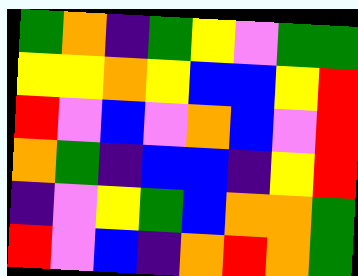[["green", "orange", "indigo", "green", "yellow", "violet", "green", "green"], ["yellow", "yellow", "orange", "yellow", "blue", "blue", "yellow", "red"], ["red", "violet", "blue", "violet", "orange", "blue", "violet", "red"], ["orange", "green", "indigo", "blue", "blue", "indigo", "yellow", "red"], ["indigo", "violet", "yellow", "green", "blue", "orange", "orange", "green"], ["red", "violet", "blue", "indigo", "orange", "red", "orange", "green"]]